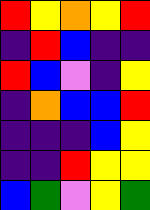[["red", "yellow", "orange", "yellow", "red"], ["indigo", "red", "blue", "indigo", "indigo"], ["red", "blue", "violet", "indigo", "yellow"], ["indigo", "orange", "blue", "blue", "red"], ["indigo", "indigo", "indigo", "blue", "yellow"], ["indigo", "indigo", "red", "yellow", "yellow"], ["blue", "green", "violet", "yellow", "green"]]